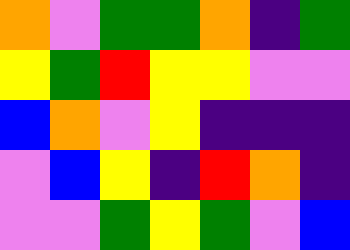[["orange", "violet", "green", "green", "orange", "indigo", "green"], ["yellow", "green", "red", "yellow", "yellow", "violet", "violet"], ["blue", "orange", "violet", "yellow", "indigo", "indigo", "indigo"], ["violet", "blue", "yellow", "indigo", "red", "orange", "indigo"], ["violet", "violet", "green", "yellow", "green", "violet", "blue"]]